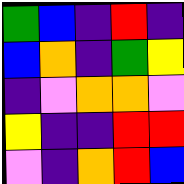[["green", "blue", "indigo", "red", "indigo"], ["blue", "orange", "indigo", "green", "yellow"], ["indigo", "violet", "orange", "orange", "violet"], ["yellow", "indigo", "indigo", "red", "red"], ["violet", "indigo", "orange", "red", "blue"]]